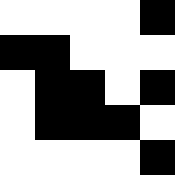[["white", "white", "white", "white", "black"], ["black", "black", "white", "white", "white"], ["white", "black", "black", "white", "black"], ["white", "black", "black", "black", "white"], ["white", "white", "white", "white", "black"]]